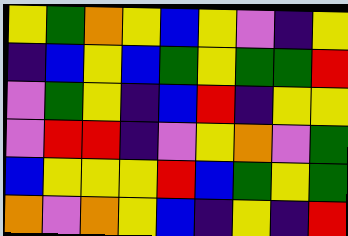[["yellow", "green", "orange", "yellow", "blue", "yellow", "violet", "indigo", "yellow"], ["indigo", "blue", "yellow", "blue", "green", "yellow", "green", "green", "red"], ["violet", "green", "yellow", "indigo", "blue", "red", "indigo", "yellow", "yellow"], ["violet", "red", "red", "indigo", "violet", "yellow", "orange", "violet", "green"], ["blue", "yellow", "yellow", "yellow", "red", "blue", "green", "yellow", "green"], ["orange", "violet", "orange", "yellow", "blue", "indigo", "yellow", "indigo", "red"]]